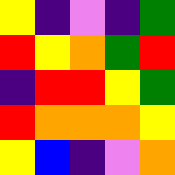[["yellow", "indigo", "violet", "indigo", "green"], ["red", "yellow", "orange", "green", "red"], ["indigo", "red", "red", "yellow", "green"], ["red", "orange", "orange", "orange", "yellow"], ["yellow", "blue", "indigo", "violet", "orange"]]